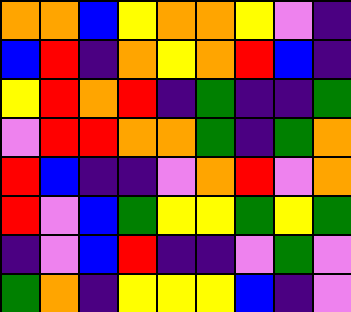[["orange", "orange", "blue", "yellow", "orange", "orange", "yellow", "violet", "indigo"], ["blue", "red", "indigo", "orange", "yellow", "orange", "red", "blue", "indigo"], ["yellow", "red", "orange", "red", "indigo", "green", "indigo", "indigo", "green"], ["violet", "red", "red", "orange", "orange", "green", "indigo", "green", "orange"], ["red", "blue", "indigo", "indigo", "violet", "orange", "red", "violet", "orange"], ["red", "violet", "blue", "green", "yellow", "yellow", "green", "yellow", "green"], ["indigo", "violet", "blue", "red", "indigo", "indigo", "violet", "green", "violet"], ["green", "orange", "indigo", "yellow", "yellow", "yellow", "blue", "indigo", "violet"]]